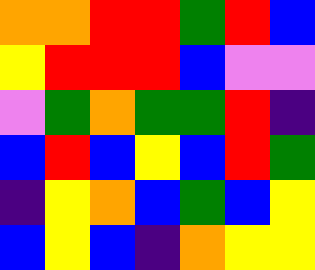[["orange", "orange", "red", "red", "green", "red", "blue"], ["yellow", "red", "red", "red", "blue", "violet", "violet"], ["violet", "green", "orange", "green", "green", "red", "indigo"], ["blue", "red", "blue", "yellow", "blue", "red", "green"], ["indigo", "yellow", "orange", "blue", "green", "blue", "yellow"], ["blue", "yellow", "blue", "indigo", "orange", "yellow", "yellow"]]